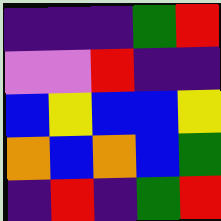[["indigo", "indigo", "indigo", "green", "red"], ["violet", "violet", "red", "indigo", "indigo"], ["blue", "yellow", "blue", "blue", "yellow"], ["orange", "blue", "orange", "blue", "green"], ["indigo", "red", "indigo", "green", "red"]]